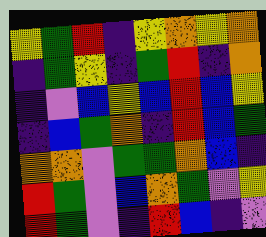[["yellow", "green", "red", "indigo", "yellow", "orange", "yellow", "orange"], ["indigo", "green", "yellow", "indigo", "green", "red", "indigo", "orange"], ["indigo", "violet", "blue", "yellow", "blue", "red", "blue", "yellow"], ["indigo", "blue", "green", "orange", "indigo", "red", "blue", "green"], ["orange", "orange", "violet", "green", "green", "orange", "blue", "indigo"], ["red", "green", "violet", "blue", "orange", "green", "violet", "yellow"], ["red", "green", "violet", "indigo", "red", "blue", "indigo", "violet"]]